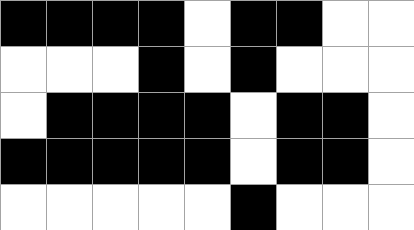[["black", "black", "black", "black", "white", "black", "black", "white", "white"], ["white", "white", "white", "black", "white", "black", "white", "white", "white"], ["white", "black", "black", "black", "black", "white", "black", "black", "white"], ["black", "black", "black", "black", "black", "white", "black", "black", "white"], ["white", "white", "white", "white", "white", "black", "white", "white", "white"]]